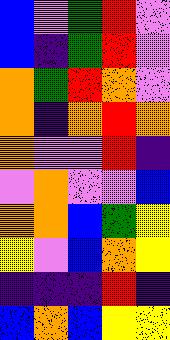[["blue", "violet", "green", "red", "violet"], ["blue", "indigo", "green", "red", "violet"], ["orange", "green", "red", "orange", "violet"], ["orange", "indigo", "orange", "red", "orange"], ["orange", "violet", "violet", "red", "indigo"], ["violet", "orange", "violet", "violet", "blue"], ["orange", "orange", "blue", "green", "yellow"], ["yellow", "violet", "blue", "orange", "yellow"], ["indigo", "indigo", "indigo", "red", "indigo"], ["blue", "orange", "blue", "yellow", "yellow"]]